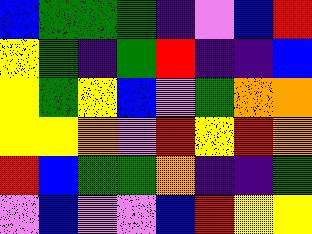[["blue", "green", "green", "green", "indigo", "violet", "blue", "red"], ["yellow", "green", "indigo", "green", "red", "indigo", "indigo", "blue"], ["yellow", "green", "yellow", "blue", "violet", "green", "orange", "orange"], ["yellow", "yellow", "orange", "violet", "red", "yellow", "red", "orange"], ["red", "blue", "green", "green", "orange", "indigo", "indigo", "green"], ["violet", "blue", "violet", "violet", "blue", "red", "yellow", "yellow"]]